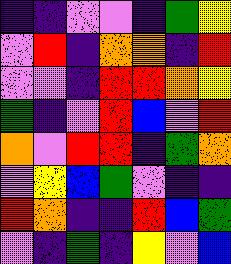[["indigo", "indigo", "violet", "violet", "indigo", "green", "yellow"], ["violet", "red", "indigo", "orange", "orange", "indigo", "red"], ["violet", "violet", "indigo", "red", "red", "orange", "yellow"], ["green", "indigo", "violet", "red", "blue", "violet", "red"], ["orange", "violet", "red", "red", "indigo", "green", "orange"], ["violet", "yellow", "blue", "green", "violet", "indigo", "indigo"], ["red", "orange", "indigo", "indigo", "red", "blue", "green"], ["violet", "indigo", "green", "indigo", "yellow", "violet", "blue"]]